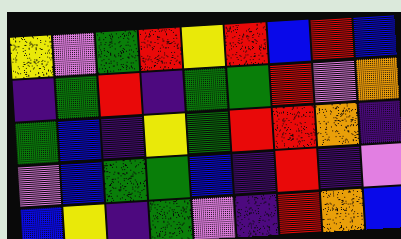[["yellow", "violet", "green", "red", "yellow", "red", "blue", "red", "blue"], ["indigo", "green", "red", "indigo", "green", "green", "red", "violet", "orange"], ["green", "blue", "indigo", "yellow", "green", "red", "red", "orange", "indigo"], ["violet", "blue", "green", "green", "blue", "indigo", "red", "indigo", "violet"], ["blue", "yellow", "indigo", "green", "violet", "indigo", "red", "orange", "blue"]]